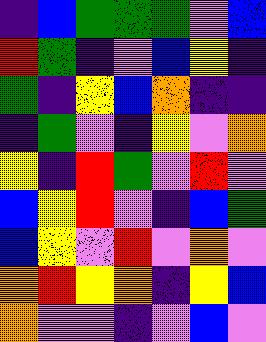[["indigo", "blue", "green", "green", "green", "violet", "blue"], ["red", "green", "indigo", "violet", "blue", "yellow", "indigo"], ["green", "indigo", "yellow", "blue", "orange", "indigo", "indigo"], ["indigo", "green", "violet", "indigo", "yellow", "violet", "orange"], ["yellow", "indigo", "red", "green", "violet", "red", "violet"], ["blue", "yellow", "red", "violet", "indigo", "blue", "green"], ["blue", "yellow", "violet", "red", "violet", "orange", "violet"], ["orange", "red", "yellow", "orange", "indigo", "yellow", "blue"], ["orange", "violet", "violet", "indigo", "violet", "blue", "violet"]]